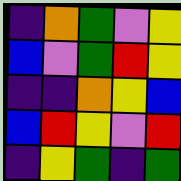[["indigo", "orange", "green", "violet", "yellow"], ["blue", "violet", "green", "red", "yellow"], ["indigo", "indigo", "orange", "yellow", "blue"], ["blue", "red", "yellow", "violet", "red"], ["indigo", "yellow", "green", "indigo", "green"]]